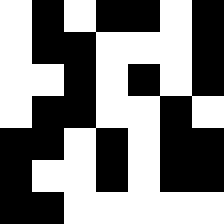[["white", "black", "white", "black", "black", "white", "black"], ["white", "black", "black", "white", "white", "white", "black"], ["white", "white", "black", "white", "black", "white", "black"], ["white", "black", "black", "white", "white", "black", "white"], ["black", "black", "white", "black", "white", "black", "black"], ["black", "white", "white", "black", "white", "black", "black"], ["black", "black", "white", "white", "white", "white", "white"]]